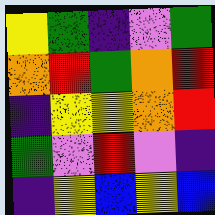[["yellow", "green", "indigo", "violet", "green"], ["orange", "red", "green", "orange", "red"], ["indigo", "yellow", "yellow", "orange", "red"], ["green", "violet", "red", "violet", "indigo"], ["indigo", "yellow", "blue", "yellow", "blue"]]